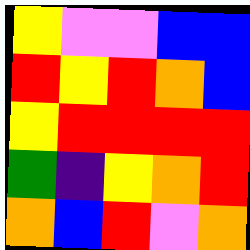[["yellow", "violet", "violet", "blue", "blue"], ["red", "yellow", "red", "orange", "blue"], ["yellow", "red", "red", "red", "red"], ["green", "indigo", "yellow", "orange", "red"], ["orange", "blue", "red", "violet", "orange"]]